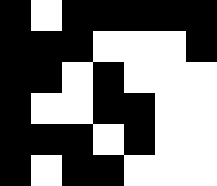[["black", "white", "black", "black", "black", "black", "black"], ["black", "black", "black", "white", "white", "white", "black"], ["black", "black", "white", "black", "white", "white", "white"], ["black", "white", "white", "black", "black", "white", "white"], ["black", "black", "black", "white", "black", "white", "white"], ["black", "white", "black", "black", "white", "white", "white"]]